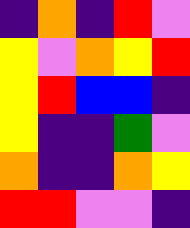[["indigo", "orange", "indigo", "red", "violet"], ["yellow", "violet", "orange", "yellow", "red"], ["yellow", "red", "blue", "blue", "indigo"], ["yellow", "indigo", "indigo", "green", "violet"], ["orange", "indigo", "indigo", "orange", "yellow"], ["red", "red", "violet", "violet", "indigo"]]